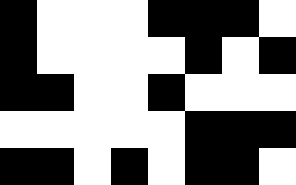[["black", "white", "white", "white", "black", "black", "black", "white"], ["black", "white", "white", "white", "white", "black", "white", "black"], ["black", "black", "white", "white", "black", "white", "white", "white"], ["white", "white", "white", "white", "white", "black", "black", "black"], ["black", "black", "white", "black", "white", "black", "black", "white"]]